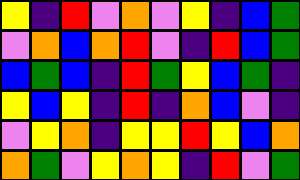[["yellow", "indigo", "red", "violet", "orange", "violet", "yellow", "indigo", "blue", "green"], ["violet", "orange", "blue", "orange", "red", "violet", "indigo", "red", "blue", "green"], ["blue", "green", "blue", "indigo", "red", "green", "yellow", "blue", "green", "indigo"], ["yellow", "blue", "yellow", "indigo", "red", "indigo", "orange", "blue", "violet", "indigo"], ["violet", "yellow", "orange", "indigo", "yellow", "yellow", "red", "yellow", "blue", "orange"], ["orange", "green", "violet", "yellow", "orange", "yellow", "indigo", "red", "violet", "green"]]